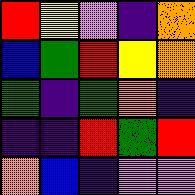[["red", "yellow", "violet", "indigo", "orange"], ["blue", "green", "red", "yellow", "orange"], ["green", "indigo", "green", "orange", "indigo"], ["indigo", "indigo", "red", "green", "red"], ["orange", "blue", "indigo", "violet", "violet"]]